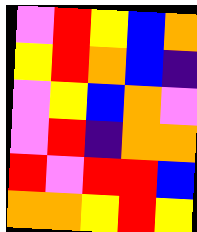[["violet", "red", "yellow", "blue", "orange"], ["yellow", "red", "orange", "blue", "indigo"], ["violet", "yellow", "blue", "orange", "violet"], ["violet", "red", "indigo", "orange", "orange"], ["red", "violet", "red", "red", "blue"], ["orange", "orange", "yellow", "red", "yellow"]]